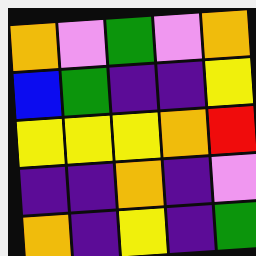[["orange", "violet", "green", "violet", "orange"], ["blue", "green", "indigo", "indigo", "yellow"], ["yellow", "yellow", "yellow", "orange", "red"], ["indigo", "indigo", "orange", "indigo", "violet"], ["orange", "indigo", "yellow", "indigo", "green"]]